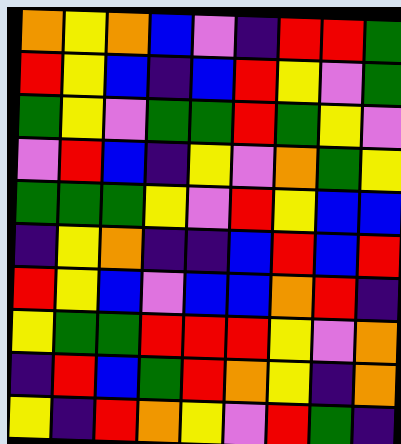[["orange", "yellow", "orange", "blue", "violet", "indigo", "red", "red", "green"], ["red", "yellow", "blue", "indigo", "blue", "red", "yellow", "violet", "green"], ["green", "yellow", "violet", "green", "green", "red", "green", "yellow", "violet"], ["violet", "red", "blue", "indigo", "yellow", "violet", "orange", "green", "yellow"], ["green", "green", "green", "yellow", "violet", "red", "yellow", "blue", "blue"], ["indigo", "yellow", "orange", "indigo", "indigo", "blue", "red", "blue", "red"], ["red", "yellow", "blue", "violet", "blue", "blue", "orange", "red", "indigo"], ["yellow", "green", "green", "red", "red", "red", "yellow", "violet", "orange"], ["indigo", "red", "blue", "green", "red", "orange", "yellow", "indigo", "orange"], ["yellow", "indigo", "red", "orange", "yellow", "violet", "red", "green", "indigo"]]